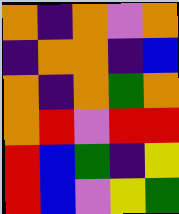[["orange", "indigo", "orange", "violet", "orange"], ["indigo", "orange", "orange", "indigo", "blue"], ["orange", "indigo", "orange", "green", "orange"], ["orange", "red", "violet", "red", "red"], ["red", "blue", "green", "indigo", "yellow"], ["red", "blue", "violet", "yellow", "green"]]